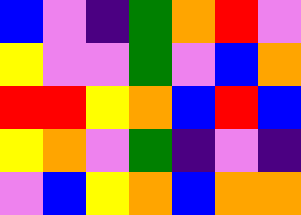[["blue", "violet", "indigo", "green", "orange", "red", "violet"], ["yellow", "violet", "violet", "green", "violet", "blue", "orange"], ["red", "red", "yellow", "orange", "blue", "red", "blue"], ["yellow", "orange", "violet", "green", "indigo", "violet", "indigo"], ["violet", "blue", "yellow", "orange", "blue", "orange", "orange"]]